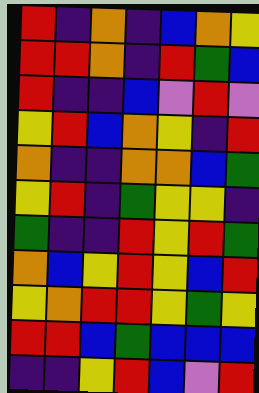[["red", "indigo", "orange", "indigo", "blue", "orange", "yellow"], ["red", "red", "orange", "indigo", "red", "green", "blue"], ["red", "indigo", "indigo", "blue", "violet", "red", "violet"], ["yellow", "red", "blue", "orange", "yellow", "indigo", "red"], ["orange", "indigo", "indigo", "orange", "orange", "blue", "green"], ["yellow", "red", "indigo", "green", "yellow", "yellow", "indigo"], ["green", "indigo", "indigo", "red", "yellow", "red", "green"], ["orange", "blue", "yellow", "red", "yellow", "blue", "red"], ["yellow", "orange", "red", "red", "yellow", "green", "yellow"], ["red", "red", "blue", "green", "blue", "blue", "blue"], ["indigo", "indigo", "yellow", "red", "blue", "violet", "red"]]